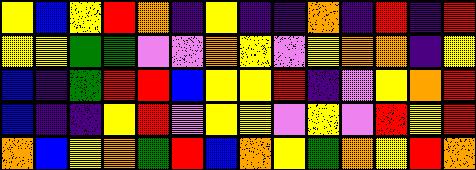[["yellow", "blue", "yellow", "red", "orange", "indigo", "yellow", "indigo", "indigo", "orange", "indigo", "red", "indigo", "red"], ["yellow", "yellow", "green", "green", "violet", "violet", "orange", "yellow", "violet", "yellow", "orange", "orange", "indigo", "yellow"], ["blue", "indigo", "green", "red", "red", "blue", "yellow", "yellow", "red", "indigo", "violet", "yellow", "orange", "red"], ["blue", "indigo", "indigo", "yellow", "red", "violet", "yellow", "yellow", "violet", "yellow", "violet", "red", "yellow", "red"], ["orange", "blue", "yellow", "orange", "green", "red", "blue", "orange", "yellow", "green", "orange", "yellow", "red", "orange"]]